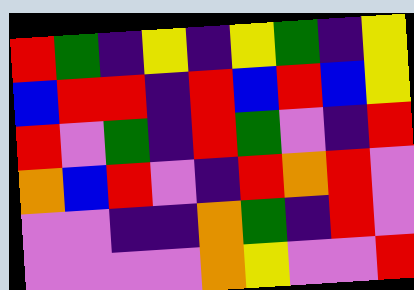[["red", "green", "indigo", "yellow", "indigo", "yellow", "green", "indigo", "yellow"], ["blue", "red", "red", "indigo", "red", "blue", "red", "blue", "yellow"], ["red", "violet", "green", "indigo", "red", "green", "violet", "indigo", "red"], ["orange", "blue", "red", "violet", "indigo", "red", "orange", "red", "violet"], ["violet", "violet", "indigo", "indigo", "orange", "green", "indigo", "red", "violet"], ["violet", "violet", "violet", "violet", "orange", "yellow", "violet", "violet", "red"]]